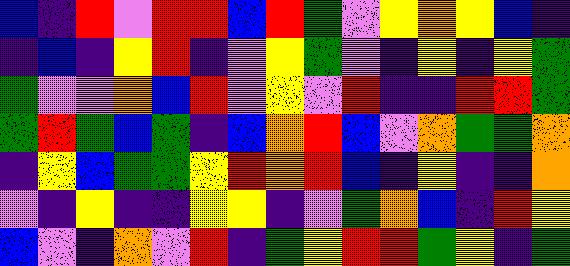[["blue", "indigo", "red", "violet", "red", "red", "blue", "red", "green", "violet", "yellow", "orange", "yellow", "blue", "indigo"], ["indigo", "blue", "indigo", "yellow", "red", "indigo", "violet", "yellow", "green", "violet", "indigo", "yellow", "indigo", "yellow", "green"], ["green", "violet", "violet", "orange", "blue", "red", "violet", "yellow", "violet", "red", "indigo", "indigo", "red", "red", "green"], ["green", "red", "green", "blue", "green", "indigo", "blue", "orange", "red", "blue", "violet", "orange", "green", "green", "orange"], ["indigo", "yellow", "blue", "green", "green", "yellow", "red", "orange", "red", "blue", "indigo", "yellow", "indigo", "indigo", "orange"], ["violet", "indigo", "yellow", "indigo", "indigo", "yellow", "yellow", "indigo", "violet", "green", "orange", "blue", "indigo", "red", "yellow"], ["blue", "violet", "indigo", "orange", "violet", "red", "indigo", "green", "yellow", "red", "red", "green", "yellow", "indigo", "green"]]